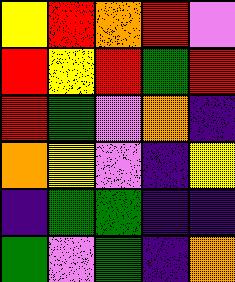[["yellow", "red", "orange", "red", "violet"], ["red", "yellow", "red", "green", "red"], ["red", "green", "violet", "orange", "indigo"], ["orange", "yellow", "violet", "indigo", "yellow"], ["indigo", "green", "green", "indigo", "indigo"], ["green", "violet", "green", "indigo", "orange"]]